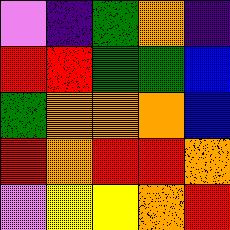[["violet", "indigo", "green", "orange", "indigo"], ["red", "red", "green", "green", "blue"], ["green", "orange", "orange", "orange", "blue"], ["red", "orange", "red", "red", "orange"], ["violet", "yellow", "yellow", "orange", "red"]]